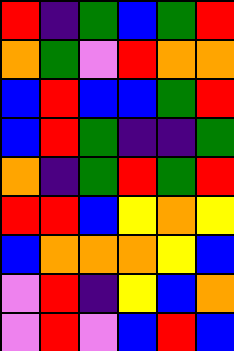[["red", "indigo", "green", "blue", "green", "red"], ["orange", "green", "violet", "red", "orange", "orange"], ["blue", "red", "blue", "blue", "green", "red"], ["blue", "red", "green", "indigo", "indigo", "green"], ["orange", "indigo", "green", "red", "green", "red"], ["red", "red", "blue", "yellow", "orange", "yellow"], ["blue", "orange", "orange", "orange", "yellow", "blue"], ["violet", "red", "indigo", "yellow", "blue", "orange"], ["violet", "red", "violet", "blue", "red", "blue"]]